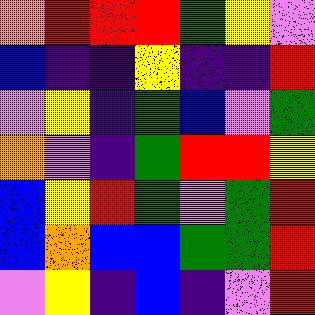[["orange", "red", "red", "red", "green", "yellow", "violet"], ["blue", "indigo", "indigo", "yellow", "indigo", "indigo", "red"], ["violet", "yellow", "indigo", "green", "blue", "violet", "green"], ["orange", "violet", "indigo", "green", "red", "red", "yellow"], ["blue", "yellow", "red", "green", "violet", "green", "red"], ["blue", "orange", "blue", "blue", "green", "green", "red"], ["violet", "yellow", "indigo", "blue", "indigo", "violet", "red"]]